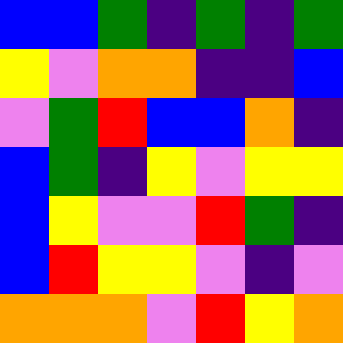[["blue", "blue", "green", "indigo", "green", "indigo", "green"], ["yellow", "violet", "orange", "orange", "indigo", "indigo", "blue"], ["violet", "green", "red", "blue", "blue", "orange", "indigo"], ["blue", "green", "indigo", "yellow", "violet", "yellow", "yellow"], ["blue", "yellow", "violet", "violet", "red", "green", "indigo"], ["blue", "red", "yellow", "yellow", "violet", "indigo", "violet"], ["orange", "orange", "orange", "violet", "red", "yellow", "orange"]]